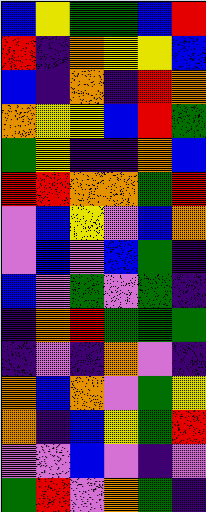[["blue", "yellow", "green", "green", "blue", "red"], ["red", "indigo", "orange", "yellow", "yellow", "blue"], ["blue", "indigo", "orange", "indigo", "red", "orange"], ["orange", "yellow", "yellow", "blue", "red", "green"], ["green", "yellow", "indigo", "indigo", "orange", "blue"], ["red", "red", "orange", "orange", "green", "red"], ["violet", "blue", "yellow", "violet", "blue", "orange"], ["violet", "blue", "violet", "blue", "green", "indigo"], ["blue", "violet", "green", "violet", "green", "indigo"], ["indigo", "orange", "red", "green", "green", "green"], ["indigo", "violet", "indigo", "orange", "violet", "indigo"], ["orange", "blue", "orange", "violet", "green", "yellow"], ["orange", "indigo", "blue", "yellow", "green", "red"], ["violet", "violet", "blue", "violet", "indigo", "violet"], ["green", "red", "violet", "orange", "green", "indigo"]]